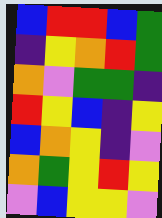[["blue", "red", "red", "blue", "green"], ["indigo", "yellow", "orange", "red", "green"], ["orange", "violet", "green", "green", "indigo"], ["red", "yellow", "blue", "indigo", "yellow"], ["blue", "orange", "yellow", "indigo", "violet"], ["orange", "green", "yellow", "red", "yellow"], ["violet", "blue", "yellow", "yellow", "violet"]]